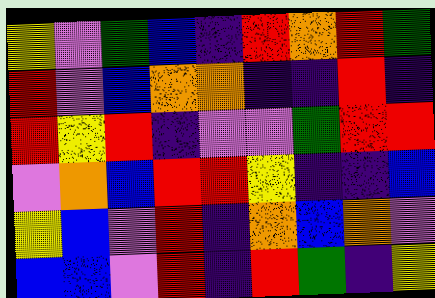[["yellow", "violet", "green", "blue", "indigo", "red", "orange", "red", "green"], ["red", "violet", "blue", "orange", "orange", "indigo", "indigo", "red", "indigo"], ["red", "yellow", "red", "indigo", "violet", "violet", "green", "red", "red"], ["violet", "orange", "blue", "red", "red", "yellow", "indigo", "indigo", "blue"], ["yellow", "blue", "violet", "red", "indigo", "orange", "blue", "orange", "violet"], ["blue", "blue", "violet", "red", "indigo", "red", "green", "indigo", "yellow"]]